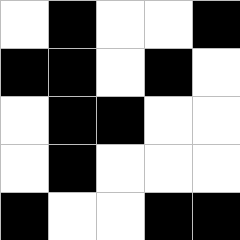[["white", "black", "white", "white", "black"], ["black", "black", "white", "black", "white"], ["white", "black", "black", "white", "white"], ["white", "black", "white", "white", "white"], ["black", "white", "white", "black", "black"]]